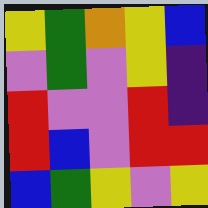[["yellow", "green", "orange", "yellow", "blue"], ["violet", "green", "violet", "yellow", "indigo"], ["red", "violet", "violet", "red", "indigo"], ["red", "blue", "violet", "red", "red"], ["blue", "green", "yellow", "violet", "yellow"]]